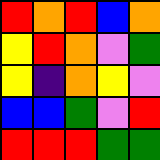[["red", "orange", "red", "blue", "orange"], ["yellow", "red", "orange", "violet", "green"], ["yellow", "indigo", "orange", "yellow", "violet"], ["blue", "blue", "green", "violet", "red"], ["red", "red", "red", "green", "green"]]